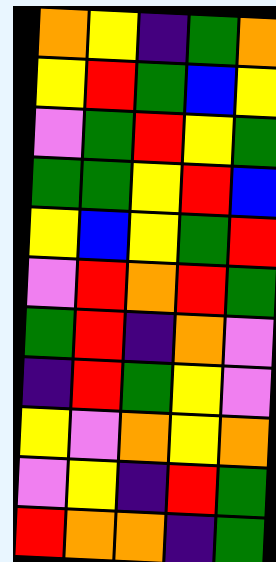[["orange", "yellow", "indigo", "green", "orange"], ["yellow", "red", "green", "blue", "yellow"], ["violet", "green", "red", "yellow", "green"], ["green", "green", "yellow", "red", "blue"], ["yellow", "blue", "yellow", "green", "red"], ["violet", "red", "orange", "red", "green"], ["green", "red", "indigo", "orange", "violet"], ["indigo", "red", "green", "yellow", "violet"], ["yellow", "violet", "orange", "yellow", "orange"], ["violet", "yellow", "indigo", "red", "green"], ["red", "orange", "orange", "indigo", "green"]]